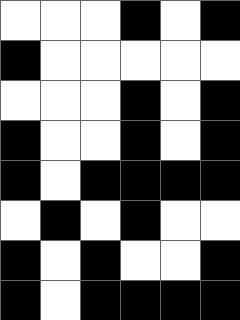[["white", "white", "white", "black", "white", "black"], ["black", "white", "white", "white", "white", "white"], ["white", "white", "white", "black", "white", "black"], ["black", "white", "white", "black", "white", "black"], ["black", "white", "black", "black", "black", "black"], ["white", "black", "white", "black", "white", "white"], ["black", "white", "black", "white", "white", "black"], ["black", "white", "black", "black", "black", "black"]]